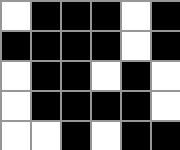[["white", "black", "black", "black", "white", "black"], ["black", "black", "black", "black", "white", "black"], ["white", "black", "black", "white", "black", "white"], ["white", "black", "black", "black", "black", "white"], ["white", "white", "black", "white", "black", "black"]]